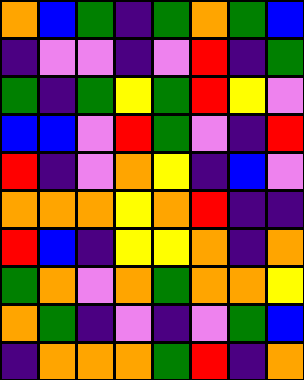[["orange", "blue", "green", "indigo", "green", "orange", "green", "blue"], ["indigo", "violet", "violet", "indigo", "violet", "red", "indigo", "green"], ["green", "indigo", "green", "yellow", "green", "red", "yellow", "violet"], ["blue", "blue", "violet", "red", "green", "violet", "indigo", "red"], ["red", "indigo", "violet", "orange", "yellow", "indigo", "blue", "violet"], ["orange", "orange", "orange", "yellow", "orange", "red", "indigo", "indigo"], ["red", "blue", "indigo", "yellow", "yellow", "orange", "indigo", "orange"], ["green", "orange", "violet", "orange", "green", "orange", "orange", "yellow"], ["orange", "green", "indigo", "violet", "indigo", "violet", "green", "blue"], ["indigo", "orange", "orange", "orange", "green", "red", "indigo", "orange"]]